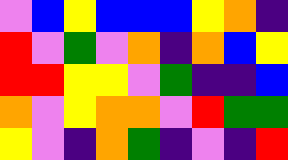[["violet", "blue", "yellow", "blue", "blue", "blue", "yellow", "orange", "indigo"], ["red", "violet", "green", "violet", "orange", "indigo", "orange", "blue", "yellow"], ["red", "red", "yellow", "yellow", "violet", "green", "indigo", "indigo", "blue"], ["orange", "violet", "yellow", "orange", "orange", "violet", "red", "green", "green"], ["yellow", "violet", "indigo", "orange", "green", "indigo", "violet", "indigo", "red"]]